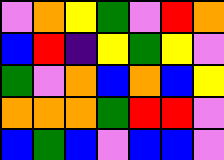[["violet", "orange", "yellow", "green", "violet", "red", "orange"], ["blue", "red", "indigo", "yellow", "green", "yellow", "violet"], ["green", "violet", "orange", "blue", "orange", "blue", "yellow"], ["orange", "orange", "orange", "green", "red", "red", "violet"], ["blue", "green", "blue", "violet", "blue", "blue", "violet"]]